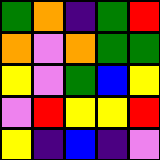[["green", "orange", "indigo", "green", "red"], ["orange", "violet", "orange", "green", "green"], ["yellow", "violet", "green", "blue", "yellow"], ["violet", "red", "yellow", "yellow", "red"], ["yellow", "indigo", "blue", "indigo", "violet"]]